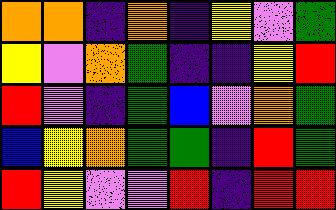[["orange", "orange", "indigo", "orange", "indigo", "yellow", "violet", "green"], ["yellow", "violet", "orange", "green", "indigo", "indigo", "yellow", "red"], ["red", "violet", "indigo", "green", "blue", "violet", "orange", "green"], ["blue", "yellow", "orange", "green", "green", "indigo", "red", "green"], ["red", "yellow", "violet", "violet", "red", "indigo", "red", "red"]]